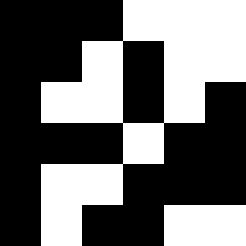[["black", "black", "black", "white", "white", "white"], ["black", "black", "white", "black", "white", "white"], ["black", "white", "white", "black", "white", "black"], ["black", "black", "black", "white", "black", "black"], ["black", "white", "white", "black", "black", "black"], ["black", "white", "black", "black", "white", "white"]]